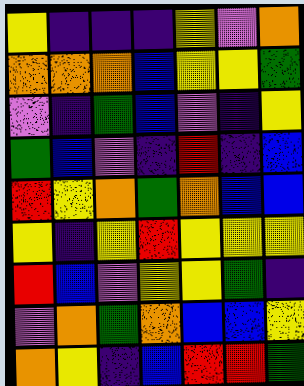[["yellow", "indigo", "indigo", "indigo", "yellow", "violet", "orange"], ["orange", "orange", "orange", "blue", "yellow", "yellow", "green"], ["violet", "indigo", "green", "blue", "violet", "indigo", "yellow"], ["green", "blue", "violet", "indigo", "red", "indigo", "blue"], ["red", "yellow", "orange", "green", "orange", "blue", "blue"], ["yellow", "indigo", "yellow", "red", "yellow", "yellow", "yellow"], ["red", "blue", "violet", "yellow", "yellow", "green", "indigo"], ["violet", "orange", "green", "orange", "blue", "blue", "yellow"], ["orange", "yellow", "indigo", "blue", "red", "red", "green"]]